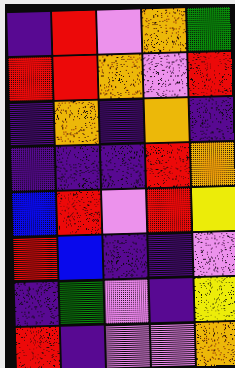[["indigo", "red", "violet", "orange", "green"], ["red", "red", "orange", "violet", "red"], ["indigo", "orange", "indigo", "orange", "indigo"], ["indigo", "indigo", "indigo", "red", "orange"], ["blue", "red", "violet", "red", "yellow"], ["red", "blue", "indigo", "indigo", "violet"], ["indigo", "green", "violet", "indigo", "yellow"], ["red", "indigo", "violet", "violet", "orange"]]